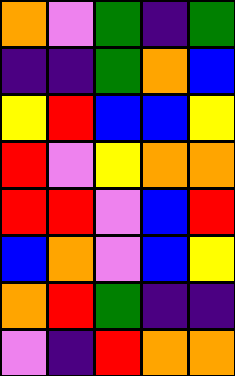[["orange", "violet", "green", "indigo", "green"], ["indigo", "indigo", "green", "orange", "blue"], ["yellow", "red", "blue", "blue", "yellow"], ["red", "violet", "yellow", "orange", "orange"], ["red", "red", "violet", "blue", "red"], ["blue", "orange", "violet", "blue", "yellow"], ["orange", "red", "green", "indigo", "indigo"], ["violet", "indigo", "red", "orange", "orange"]]